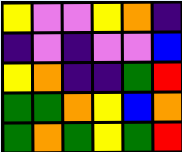[["yellow", "violet", "violet", "yellow", "orange", "indigo"], ["indigo", "violet", "indigo", "violet", "violet", "blue"], ["yellow", "orange", "indigo", "indigo", "green", "red"], ["green", "green", "orange", "yellow", "blue", "orange"], ["green", "orange", "green", "yellow", "green", "red"]]